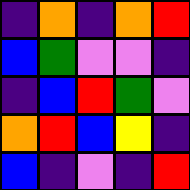[["indigo", "orange", "indigo", "orange", "red"], ["blue", "green", "violet", "violet", "indigo"], ["indigo", "blue", "red", "green", "violet"], ["orange", "red", "blue", "yellow", "indigo"], ["blue", "indigo", "violet", "indigo", "red"]]